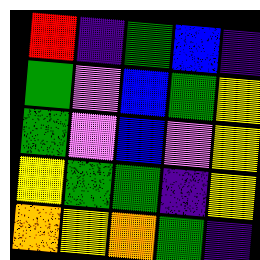[["red", "indigo", "green", "blue", "indigo"], ["green", "violet", "blue", "green", "yellow"], ["green", "violet", "blue", "violet", "yellow"], ["yellow", "green", "green", "indigo", "yellow"], ["orange", "yellow", "orange", "green", "indigo"]]